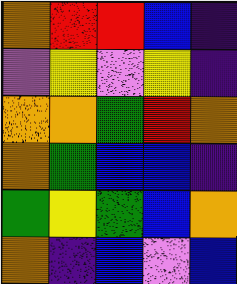[["orange", "red", "red", "blue", "indigo"], ["violet", "yellow", "violet", "yellow", "indigo"], ["orange", "orange", "green", "red", "orange"], ["orange", "green", "blue", "blue", "indigo"], ["green", "yellow", "green", "blue", "orange"], ["orange", "indigo", "blue", "violet", "blue"]]